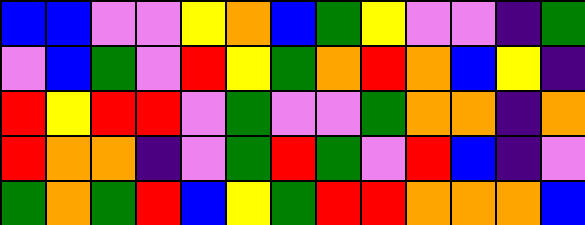[["blue", "blue", "violet", "violet", "yellow", "orange", "blue", "green", "yellow", "violet", "violet", "indigo", "green"], ["violet", "blue", "green", "violet", "red", "yellow", "green", "orange", "red", "orange", "blue", "yellow", "indigo"], ["red", "yellow", "red", "red", "violet", "green", "violet", "violet", "green", "orange", "orange", "indigo", "orange"], ["red", "orange", "orange", "indigo", "violet", "green", "red", "green", "violet", "red", "blue", "indigo", "violet"], ["green", "orange", "green", "red", "blue", "yellow", "green", "red", "red", "orange", "orange", "orange", "blue"]]